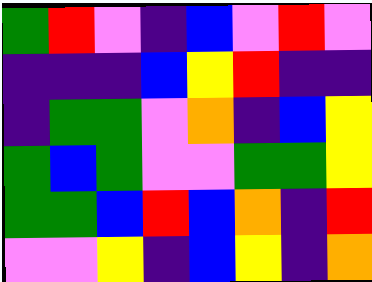[["green", "red", "violet", "indigo", "blue", "violet", "red", "violet"], ["indigo", "indigo", "indigo", "blue", "yellow", "red", "indigo", "indigo"], ["indigo", "green", "green", "violet", "orange", "indigo", "blue", "yellow"], ["green", "blue", "green", "violet", "violet", "green", "green", "yellow"], ["green", "green", "blue", "red", "blue", "orange", "indigo", "red"], ["violet", "violet", "yellow", "indigo", "blue", "yellow", "indigo", "orange"]]